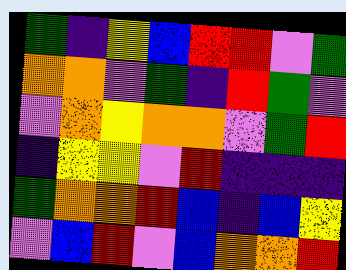[["green", "indigo", "yellow", "blue", "red", "red", "violet", "green"], ["orange", "orange", "violet", "green", "indigo", "red", "green", "violet"], ["violet", "orange", "yellow", "orange", "orange", "violet", "green", "red"], ["indigo", "yellow", "yellow", "violet", "red", "indigo", "indigo", "indigo"], ["green", "orange", "orange", "red", "blue", "indigo", "blue", "yellow"], ["violet", "blue", "red", "violet", "blue", "orange", "orange", "red"]]